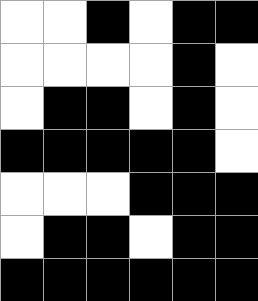[["white", "white", "black", "white", "black", "black"], ["white", "white", "white", "white", "black", "white"], ["white", "black", "black", "white", "black", "white"], ["black", "black", "black", "black", "black", "white"], ["white", "white", "white", "black", "black", "black"], ["white", "black", "black", "white", "black", "black"], ["black", "black", "black", "black", "black", "black"]]